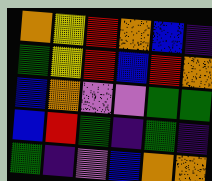[["orange", "yellow", "red", "orange", "blue", "indigo"], ["green", "yellow", "red", "blue", "red", "orange"], ["blue", "orange", "violet", "violet", "green", "green"], ["blue", "red", "green", "indigo", "green", "indigo"], ["green", "indigo", "violet", "blue", "orange", "orange"]]